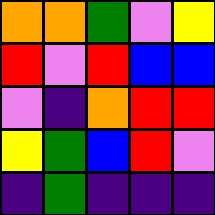[["orange", "orange", "green", "violet", "yellow"], ["red", "violet", "red", "blue", "blue"], ["violet", "indigo", "orange", "red", "red"], ["yellow", "green", "blue", "red", "violet"], ["indigo", "green", "indigo", "indigo", "indigo"]]